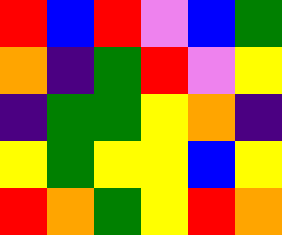[["red", "blue", "red", "violet", "blue", "green"], ["orange", "indigo", "green", "red", "violet", "yellow"], ["indigo", "green", "green", "yellow", "orange", "indigo"], ["yellow", "green", "yellow", "yellow", "blue", "yellow"], ["red", "orange", "green", "yellow", "red", "orange"]]